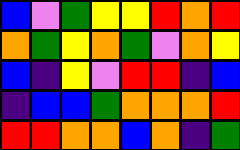[["blue", "violet", "green", "yellow", "yellow", "red", "orange", "red"], ["orange", "green", "yellow", "orange", "green", "violet", "orange", "yellow"], ["blue", "indigo", "yellow", "violet", "red", "red", "indigo", "blue"], ["indigo", "blue", "blue", "green", "orange", "orange", "orange", "red"], ["red", "red", "orange", "orange", "blue", "orange", "indigo", "green"]]